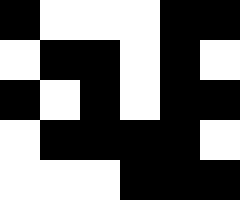[["black", "white", "white", "white", "black", "black"], ["white", "black", "black", "white", "black", "white"], ["black", "white", "black", "white", "black", "black"], ["white", "black", "black", "black", "black", "white"], ["white", "white", "white", "black", "black", "black"]]